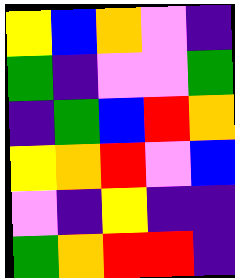[["yellow", "blue", "orange", "violet", "indigo"], ["green", "indigo", "violet", "violet", "green"], ["indigo", "green", "blue", "red", "orange"], ["yellow", "orange", "red", "violet", "blue"], ["violet", "indigo", "yellow", "indigo", "indigo"], ["green", "orange", "red", "red", "indigo"]]